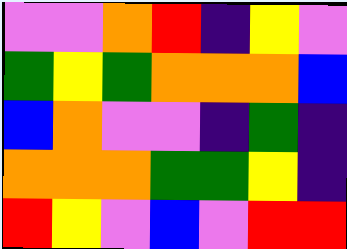[["violet", "violet", "orange", "red", "indigo", "yellow", "violet"], ["green", "yellow", "green", "orange", "orange", "orange", "blue"], ["blue", "orange", "violet", "violet", "indigo", "green", "indigo"], ["orange", "orange", "orange", "green", "green", "yellow", "indigo"], ["red", "yellow", "violet", "blue", "violet", "red", "red"]]